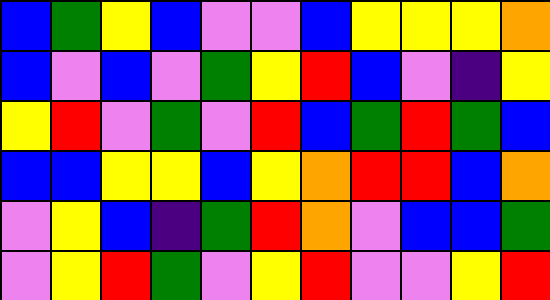[["blue", "green", "yellow", "blue", "violet", "violet", "blue", "yellow", "yellow", "yellow", "orange"], ["blue", "violet", "blue", "violet", "green", "yellow", "red", "blue", "violet", "indigo", "yellow"], ["yellow", "red", "violet", "green", "violet", "red", "blue", "green", "red", "green", "blue"], ["blue", "blue", "yellow", "yellow", "blue", "yellow", "orange", "red", "red", "blue", "orange"], ["violet", "yellow", "blue", "indigo", "green", "red", "orange", "violet", "blue", "blue", "green"], ["violet", "yellow", "red", "green", "violet", "yellow", "red", "violet", "violet", "yellow", "red"]]